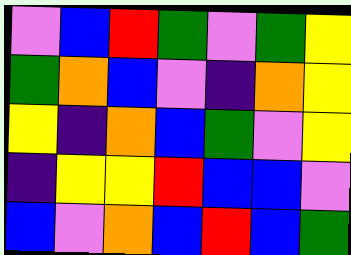[["violet", "blue", "red", "green", "violet", "green", "yellow"], ["green", "orange", "blue", "violet", "indigo", "orange", "yellow"], ["yellow", "indigo", "orange", "blue", "green", "violet", "yellow"], ["indigo", "yellow", "yellow", "red", "blue", "blue", "violet"], ["blue", "violet", "orange", "blue", "red", "blue", "green"]]